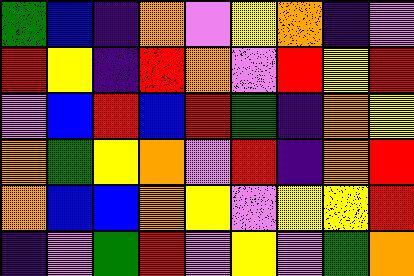[["green", "blue", "indigo", "orange", "violet", "yellow", "orange", "indigo", "violet"], ["red", "yellow", "indigo", "red", "orange", "violet", "red", "yellow", "red"], ["violet", "blue", "red", "blue", "red", "green", "indigo", "orange", "yellow"], ["orange", "green", "yellow", "orange", "violet", "red", "indigo", "orange", "red"], ["orange", "blue", "blue", "orange", "yellow", "violet", "yellow", "yellow", "red"], ["indigo", "violet", "green", "red", "violet", "yellow", "violet", "green", "orange"]]